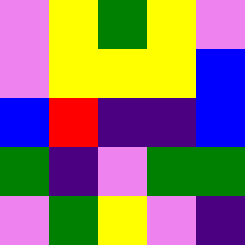[["violet", "yellow", "green", "yellow", "violet"], ["violet", "yellow", "yellow", "yellow", "blue"], ["blue", "red", "indigo", "indigo", "blue"], ["green", "indigo", "violet", "green", "green"], ["violet", "green", "yellow", "violet", "indigo"]]